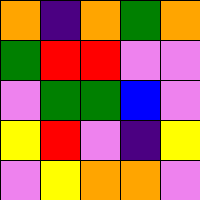[["orange", "indigo", "orange", "green", "orange"], ["green", "red", "red", "violet", "violet"], ["violet", "green", "green", "blue", "violet"], ["yellow", "red", "violet", "indigo", "yellow"], ["violet", "yellow", "orange", "orange", "violet"]]